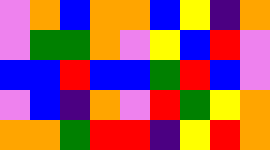[["violet", "orange", "blue", "orange", "orange", "blue", "yellow", "indigo", "orange"], ["violet", "green", "green", "orange", "violet", "yellow", "blue", "red", "violet"], ["blue", "blue", "red", "blue", "blue", "green", "red", "blue", "violet"], ["violet", "blue", "indigo", "orange", "violet", "red", "green", "yellow", "orange"], ["orange", "orange", "green", "red", "red", "indigo", "yellow", "red", "orange"]]